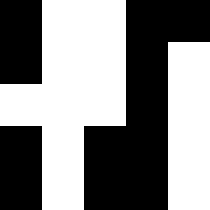[["black", "white", "white", "black", "black"], ["black", "white", "white", "black", "white"], ["white", "white", "white", "black", "white"], ["black", "white", "black", "black", "white"], ["black", "white", "black", "black", "white"]]